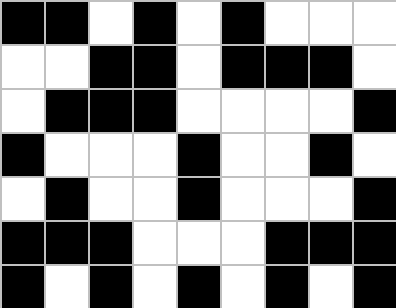[["black", "black", "white", "black", "white", "black", "white", "white", "white"], ["white", "white", "black", "black", "white", "black", "black", "black", "white"], ["white", "black", "black", "black", "white", "white", "white", "white", "black"], ["black", "white", "white", "white", "black", "white", "white", "black", "white"], ["white", "black", "white", "white", "black", "white", "white", "white", "black"], ["black", "black", "black", "white", "white", "white", "black", "black", "black"], ["black", "white", "black", "white", "black", "white", "black", "white", "black"]]